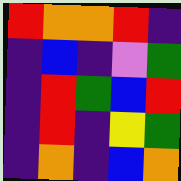[["red", "orange", "orange", "red", "indigo"], ["indigo", "blue", "indigo", "violet", "green"], ["indigo", "red", "green", "blue", "red"], ["indigo", "red", "indigo", "yellow", "green"], ["indigo", "orange", "indigo", "blue", "orange"]]